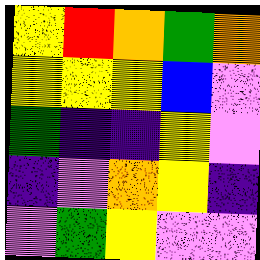[["yellow", "red", "orange", "green", "orange"], ["yellow", "yellow", "yellow", "blue", "violet"], ["green", "indigo", "indigo", "yellow", "violet"], ["indigo", "violet", "orange", "yellow", "indigo"], ["violet", "green", "yellow", "violet", "violet"]]